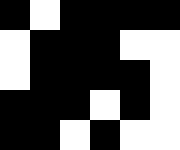[["black", "white", "black", "black", "black", "black"], ["white", "black", "black", "black", "white", "white"], ["white", "black", "black", "black", "black", "white"], ["black", "black", "black", "white", "black", "white"], ["black", "black", "white", "black", "white", "white"]]